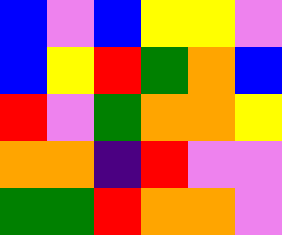[["blue", "violet", "blue", "yellow", "yellow", "violet"], ["blue", "yellow", "red", "green", "orange", "blue"], ["red", "violet", "green", "orange", "orange", "yellow"], ["orange", "orange", "indigo", "red", "violet", "violet"], ["green", "green", "red", "orange", "orange", "violet"]]